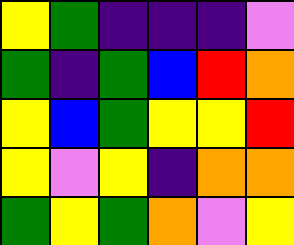[["yellow", "green", "indigo", "indigo", "indigo", "violet"], ["green", "indigo", "green", "blue", "red", "orange"], ["yellow", "blue", "green", "yellow", "yellow", "red"], ["yellow", "violet", "yellow", "indigo", "orange", "orange"], ["green", "yellow", "green", "orange", "violet", "yellow"]]